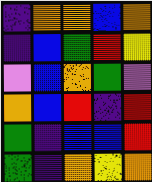[["indigo", "orange", "orange", "blue", "orange"], ["indigo", "blue", "green", "red", "yellow"], ["violet", "blue", "orange", "green", "violet"], ["orange", "blue", "red", "indigo", "red"], ["green", "indigo", "blue", "blue", "red"], ["green", "indigo", "orange", "yellow", "orange"]]